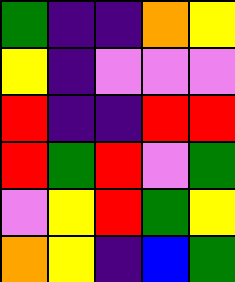[["green", "indigo", "indigo", "orange", "yellow"], ["yellow", "indigo", "violet", "violet", "violet"], ["red", "indigo", "indigo", "red", "red"], ["red", "green", "red", "violet", "green"], ["violet", "yellow", "red", "green", "yellow"], ["orange", "yellow", "indigo", "blue", "green"]]